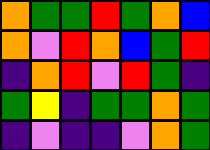[["orange", "green", "green", "red", "green", "orange", "blue"], ["orange", "violet", "red", "orange", "blue", "green", "red"], ["indigo", "orange", "red", "violet", "red", "green", "indigo"], ["green", "yellow", "indigo", "green", "green", "orange", "green"], ["indigo", "violet", "indigo", "indigo", "violet", "orange", "green"]]